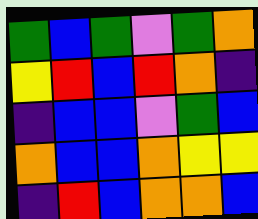[["green", "blue", "green", "violet", "green", "orange"], ["yellow", "red", "blue", "red", "orange", "indigo"], ["indigo", "blue", "blue", "violet", "green", "blue"], ["orange", "blue", "blue", "orange", "yellow", "yellow"], ["indigo", "red", "blue", "orange", "orange", "blue"]]